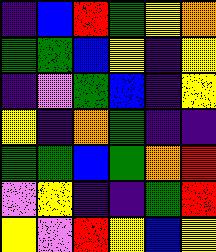[["indigo", "blue", "red", "green", "yellow", "orange"], ["green", "green", "blue", "yellow", "indigo", "yellow"], ["indigo", "violet", "green", "blue", "indigo", "yellow"], ["yellow", "indigo", "orange", "green", "indigo", "indigo"], ["green", "green", "blue", "green", "orange", "red"], ["violet", "yellow", "indigo", "indigo", "green", "red"], ["yellow", "violet", "red", "yellow", "blue", "yellow"]]